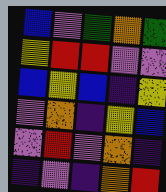[["blue", "violet", "green", "orange", "green"], ["yellow", "red", "red", "violet", "violet"], ["blue", "yellow", "blue", "indigo", "yellow"], ["violet", "orange", "indigo", "yellow", "blue"], ["violet", "red", "violet", "orange", "indigo"], ["indigo", "violet", "indigo", "orange", "red"]]